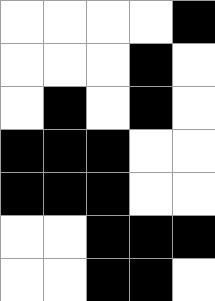[["white", "white", "white", "white", "black"], ["white", "white", "white", "black", "white"], ["white", "black", "white", "black", "white"], ["black", "black", "black", "white", "white"], ["black", "black", "black", "white", "white"], ["white", "white", "black", "black", "black"], ["white", "white", "black", "black", "white"]]